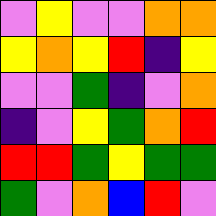[["violet", "yellow", "violet", "violet", "orange", "orange"], ["yellow", "orange", "yellow", "red", "indigo", "yellow"], ["violet", "violet", "green", "indigo", "violet", "orange"], ["indigo", "violet", "yellow", "green", "orange", "red"], ["red", "red", "green", "yellow", "green", "green"], ["green", "violet", "orange", "blue", "red", "violet"]]